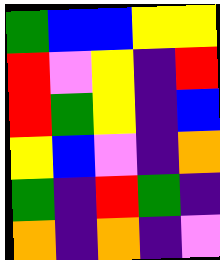[["green", "blue", "blue", "yellow", "yellow"], ["red", "violet", "yellow", "indigo", "red"], ["red", "green", "yellow", "indigo", "blue"], ["yellow", "blue", "violet", "indigo", "orange"], ["green", "indigo", "red", "green", "indigo"], ["orange", "indigo", "orange", "indigo", "violet"]]